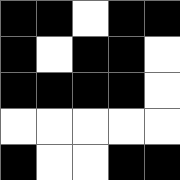[["black", "black", "white", "black", "black"], ["black", "white", "black", "black", "white"], ["black", "black", "black", "black", "white"], ["white", "white", "white", "white", "white"], ["black", "white", "white", "black", "black"]]